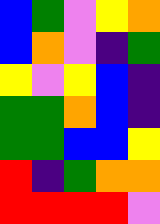[["blue", "green", "violet", "yellow", "orange"], ["blue", "orange", "violet", "indigo", "green"], ["yellow", "violet", "yellow", "blue", "indigo"], ["green", "green", "orange", "blue", "indigo"], ["green", "green", "blue", "blue", "yellow"], ["red", "indigo", "green", "orange", "orange"], ["red", "red", "red", "red", "violet"]]